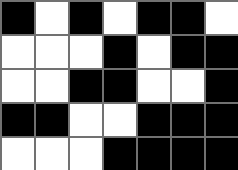[["black", "white", "black", "white", "black", "black", "white"], ["white", "white", "white", "black", "white", "black", "black"], ["white", "white", "black", "black", "white", "white", "black"], ["black", "black", "white", "white", "black", "black", "black"], ["white", "white", "white", "black", "black", "black", "black"]]